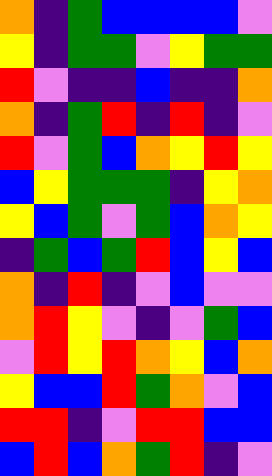[["orange", "indigo", "green", "blue", "blue", "blue", "blue", "violet"], ["yellow", "indigo", "green", "green", "violet", "yellow", "green", "green"], ["red", "violet", "indigo", "indigo", "blue", "indigo", "indigo", "orange"], ["orange", "indigo", "green", "red", "indigo", "red", "indigo", "violet"], ["red", "violet", "green", "blue", "orange", "yellow", "red", "yellow"], ["blue", "yellow", "green", "green", "green", "indigo", "yellow", "orange"], ["yellow", "blue", "green", "violet", "green", "blue", "orange", "yellow"], ["indigo", "green", "blue", "green", "red", "blue", "yellow", "blue"], ["orange", "indigo", "red", "indigo", "violet", "blue", "violet", "violet"], ["orange", "red", "yellow", "violet", "indigo", "violet", "green", "blue"], ["violet", "red", "yellow", "red", "orange", "yellow", "blue", "orange"], ["yellow", "blue", "blue", "red", "green", "orange", "violet", "blue"], ["red", "red", "indigo", "violet", "red", "red", "blue", "blue"], ["blue", "red", "blue", "orange", "green", "red", "indigo", "violet"]]